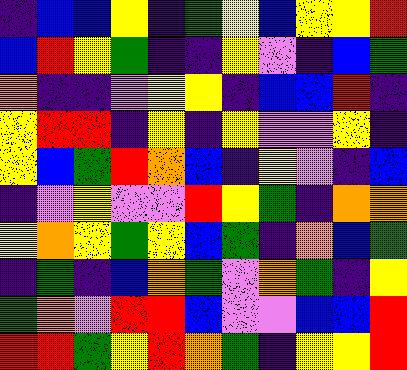[["indigo", "blue", "blue", "yellow", "indigo", "green", "yellow", "blue", "yellow", "yellow", "red"], ["blue", "red", "yellow", "green", "indigo", "indigo", "yellow", "violet", "indigo", "blue", "green"], ["orange", "indigo", "indigo", "violet", "yellow", "yellow", "indigo", "blue", "blue", "red", "indigo"], ["yellow", "red", "red", "indigo", "yellow", "indigo", "yellow", "violet", "violet", "yellow", "indigo"], ["yellow", "blue", "green", "red", "orange", "blue", "indigo", "yellow", "violet", "indigo", "blue"], ["indigo", "violet", "yellow", "violet", "violet", "red", "yellow", "green", "indigo", "orange", "orange"], ["yellow", "orange", "yellow", "green", "yellow", "blue", "green", "indigo", "orange", "blue", "green"], ["indigo", "green", "indigo", "blue", "orange", "green", "violet", "orange", "green", "indigo", "yellow"], ["green", "orange", "violet", "red", "red", "blue", "violet", "violet", "blue", "blue", "red"], ["red", "red", "green", "yellow", "red", "orange", "green", "indigo", "yellow", "yellow", "red"]]